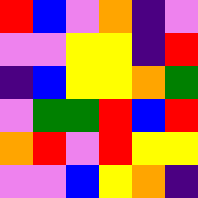[["red", "blue", "violet", "orange", "indigo", "violet"], ["violet", "violet", "yellow", "yellow", "indigo", "red"], ["indigo", "blue", "yellow", "yellow", "orange", "green"], ["violet", "green", "green", "red", "blue", "red"], ["orange", "red", "violet", "red", "yellow", "yellow"], ["violet", "violet", "blue", "yellow", "orange", "indigo"]]